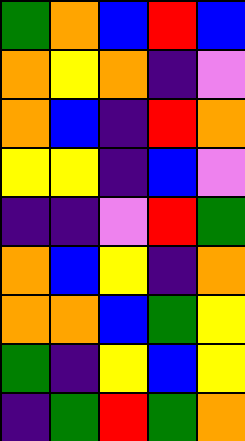[["green", "orange", "blue", "red", "blue"], ["orange", "yellow", "orange", "indigo", "violet"], ["orange", "blue", "indigo", "red", "orange"], ["yellow", "yellow", "indigo", "blue", "violet"], ["indigo", "indigo", "violet", "red", "green"], ["orange", "blue", "yellow", "indigo", "orange"], ["orange", "orange", "blue", "green", "yellow"], ["green", "indigo", "yellow", "blue", "yellow"], ["indigo", "green", "red", "green", "orange"]]